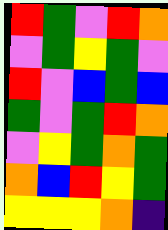[["red", "green", "violet", "red", "orange"], ["violet", "green", "yellow", "green", "violet"], ["red", "violet", "blue", "green", "blue"], ["green", "violet", "green", "red", "orange"], ["violet", "yellow", "green", "orange", "green"], ["orange", "blue", "red", "yellow", "green"], ["yellow", "yellow", "yellow", "orange", "indigo"]]